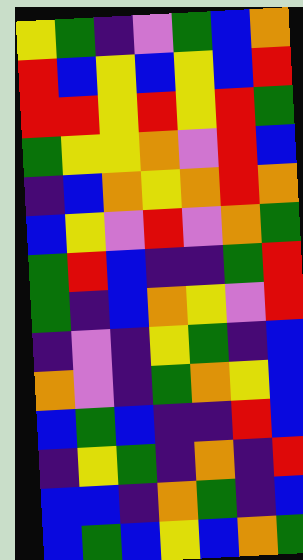[["yellow", "green", "indigo", "violet", "green", "blue", "orange"], ["red", "blue", "yellow", "blue", "yellow", "blue", "red"], ["red", "red", "yellow", "red", "yellow", "red", "green"], ["green", "yellow", "yellow", "orange", "violet", "red", "blue"], ["indigo", "blue", "orange", "yellow", "orange", "red", "orange"], ["blue", "yellow", "violet", "red", "violet", "orange", "green"], ["green", "red", "blue", "indigo", "indigo", "green", "red"], ["green", "indigo", "blue", "orange", "yellow", "violet", "red"], ["indigo", "violet", "indigo", "yellow", "green", "indigo", "blue"], ["orange", "violet", "indigo", "green", "orange", "yellow", "blue"], ["blue", "green", "blue", "indigo", "indigo", "red", "blue"], ["indigo", "yellow", "green", "indigo", "orange", "indigo", "red"], ["blue", "blue", "indigo", "orange", "green", "indigo", "blue"], ["blue", "green", "blue", "yellow", "blue", "orange", "green"]]